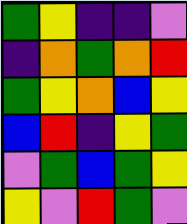[["green", "yellow", "indigo", "indigo", "violet"], ["indigo", "orange", "green", "orange", "red"], ["green", "yellow", "orange", "blue", "yellow"], ["blue", "red", "indigo", "yellow", "green"], ["violet", "green", "blue", "green", "yellow"], ["yellow", "violet", "red", "green", "violet"]]